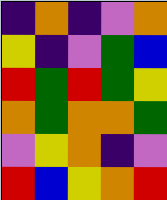[["indigo", "orange", "indigo", "violet", "orange"], ["yellow", "indigo", "violet", "green", "blue"], ["red", "green", "red", "green", "yellow"], ["orange", "green", "orange", "orange", "green"], ["violet", "yellow", "orange", "indigo", "violet"], ["red", "blue", "yellow", "orange", "red"]]